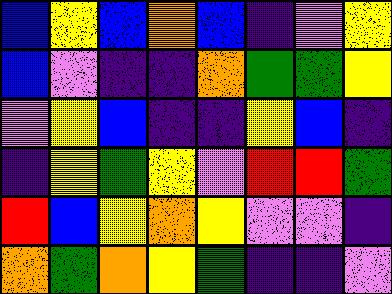[["blue", "yellow", "blue", "orange", "blue", "indigo", "violet", "yellow"], ["blue", "violet", "indigo", "indigo", "orange", "green", "green", "yellow"], ["violet", "yellow", "blue", "indigo", "indigo", "yellow", "blue", "indigo"], ["indigo", "yellow", "green", "yellow", "violet", "red", "red", "green"], ["red", "blue", "yellow", "orange", "yellow", "violet", "violet", "indigo"], ["orange", "green", "orange", "yellow", "green", "indigo", "indigo", "violet"]]